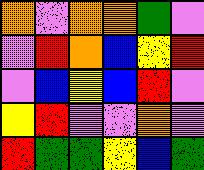[["orange", "violet", "orange", "orange", "green", "violet"], ["violet", "red", "orange", "blue", "yellow", "red"], ["violet", "blue", "yellow", "blue", "red", "violet"], ["yellow", "red", "violet", "violet", "orange", "violet"], ["red", "green", "green", "yellow", "blue", "green"]]